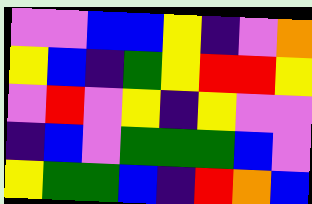[["violet", "violet", "blue", "blue", "yellow", "indigo", "violet", "orange"], ["yellow", "blue", "indigo", "green", "yellow", "red", "red", "yellow"], ["violet", "red", "violet", "yellow", "indigo", "yellow", "violet", "violet"], ["indigo", "blue", "violet", "green", "green", "green", "blue", "violet"], ["yellow", "green", "green", "blue", "indigo", "red", "orange", "blue"]]